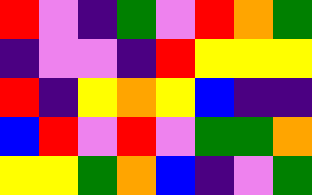[["red", "violet", "indigo", "green", "violet", "red", "orange", "green"], ["indigo", "violet", "violet", "indigo", "red", "yellow", "yellow", "yellow"], ["red", "indigo", "yellow", "orange", "yellow", "blue", "indigo", "indigo"], ["blue", "red", "violet", "red", "violet", "green", "green", "orange"], ["yellow", "yellow", "green", "orange", "blue", "indigo", "violet", "green"]]